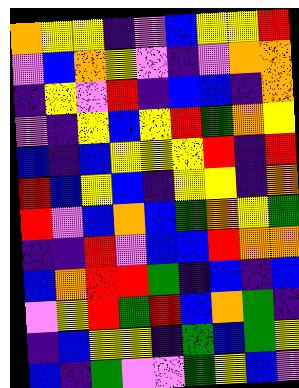[["orange", "yellow", "yellow", "indigo", "violet", "blue", "yellow", "yellow", "red"], ["violet", "blue", "orange", "yellow", "violet", "indigo", "violet", "orange", "orange"], ["indigo", "yellow", "violet", "red", "indigo", "blue", "blue", "indigo", "orange"], ["violet", "indigo", "yellow", "blue", "yellow", "red", "green", "orange", "yellow"], ["blue", "indigo", "blue", "yellow", "yellow", "yellow", "red", "indigo", "red"], ["red", "blue", "yellow", "blue", "indigo", "yellow", "yellow", "indigo", "orange"], ["red", "violet", "blue", "orange", "blue", "green", "orange", "yellow", "green"], ["indigo", "indigo", "red", "violet", "blue", "blue", "red", "orange", "orange"], ["blue", "orange", "red", "red", "green", "indigo", "blue", "indigo", "blue"], ["violet", "yellow", "red", "green", "red", "blue", "orange", "green", "indigo"], ["indigo", "blue", "yellow", "yellow", "indigo", "green", "blue", "green", "yellow"], ["blue", "indigo", "green", "violet", "violet", "green", "yellow", "blue", "violet"]]